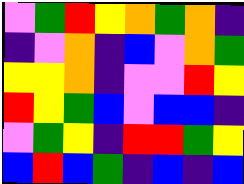[["violet", "green", "red", "yellow", "orange", "green", "orange", "indigo"], ["indigo", "violet", "orange", "indigo", "blue", "violet", "orange", "green"], ["yellow", "yellow", "orange", "indigo", "violet", "violet", "red", "yellow"], ["red", "yellow", "green", "blue", "violet", "blue", "blue", "indigo"], ["violet", "green", "yellow", "indigo", "red", "red", "green", "yellow"], ["blue", "red", "blue", "green", "indigo", "blue", "indigo", "blue"]]